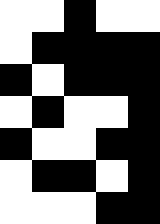[["white", "white", "black", "white", "white"], ["white", "black", "black", "black", "black"], ["black", "white", "black", "black", "black"], ["white", "black", "white", "white", "black"], ["black", "white", "white", "black", "black"], ["white", "black", "black", "white", "black"], ["white", "white", "white", "black", "black"]]